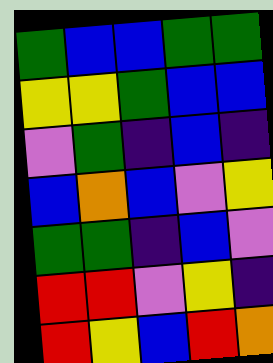[["green", "blue", "blue", "green", "green"], ["yellow", "yellow", "green", "blue", "blue"], ["violet", "green", "indigo", "blue", "indigo"], ["blue", "orange", "blue", "violet", "yellow"], ["green", "green", "indigo", "blue", "violet"], ["red", "red", "violet", "yellow", "indigo"], ["red", "yellow", "blue", "red", "orange"]]